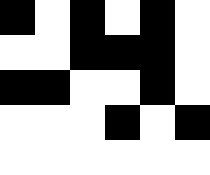[["black", "white", "black", "white", "black", "white"], ["white", "white", "black", "black", "black", "white"], ["black", "black", "white", "white", "black", "white"], ["white", "white", "white", "black", "white", "black"], ["white", "white", "white", "white", "white", "white"]]